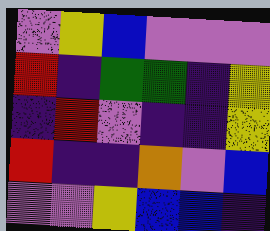[["violet", "yellow", "blue", "violet", "violet", "violet"], ["red", "indigo", "green", "green", "indigo", "yellow"], ["indigo", "red", "violet", "indigo", "indigo", "yellow"], ["red", "indigo", "indigo", "orange", "violet", "blue"], ["violet", "violet", "yellow", "blue", "blue", "indigo"]]